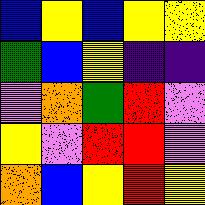[["blue", "yellow", "blue", "yellow", "yellow"], ["green", "blue", "yellow", "indigo", "indigo"], ["violet", "orange", "green", "red", "violet"], ["yellow", "violet", "red", "red", "violet"], ["orange", "blue", "yellow", "red", "yellow"]]